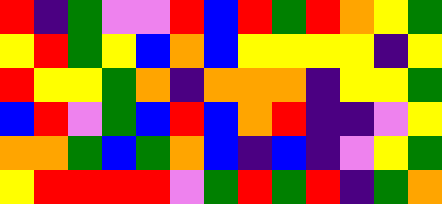[["red", "indigo", "green", "violet", "violet", "red", "blue", "red", "green", "red", "orange", "yellow", "green"], ["yellow", "red", "green", "yellow", "blue", "orange", "blue", "yellow", "yellow", "yellow", "yellow", "indigo", "yellow"], ["red", "yellow", "yellow", "green", "orange", "indigo", "orange", "orange", "orange", "indigo", "yellow", "yellow", "green"], ["blue", "red", "violet", "green", "blue", "red", "blue", "orange", "red", "indigo", "indigo", "violet", "yellow"], ["orange", "orange", "green", "blue", "green", "orange", "blue", "indigo", "blue", "indigo", "violet", "yellow", "green"], ["yellow", "red", "red", "red", "red", "violet", "green", "red", "green", "red", "indigo", "green", "orange"]]